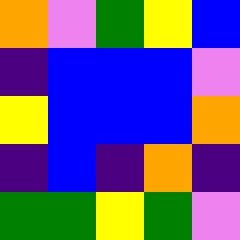[["orange", "violet", "green", "yellow", "blue"], ["indigo", "blue", "blue", "blue", "violet"], ["yellow", "blue", "blue", "blue", "orange"], ["indigo", "blue", "indigo", "orange", "indigo"], ["green", "green", "yellow", "green", "violet"]]